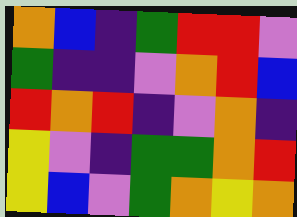[["orange", "blue", "indigo", "green", "red", "red", "violet"], ["green", "indigo", "indigo", "violet", "orange", "red", "blue"], ["red", "orange", "red", "indigo", "violet", "orange", "indigo"], ["yellow", "violet", "indigo", "green", "green", "orange", "red"], ["yellow", "blue", "violet", "green", "orange", "yellow", "orange"]]